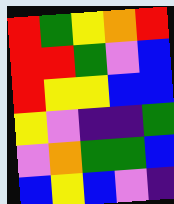[["red", "green", "yellow", "orange", "red"], ["red", "red", "green", "violet", "blue"], ["red", "yellow", "yellow", "blue", "blue"], ["yellow", "violet", "indigo", "indigo", "green"], ["violet", "orange", "green", "green", "blue"], ["blue", "yellow", "blue", "violet", "indigo"]]